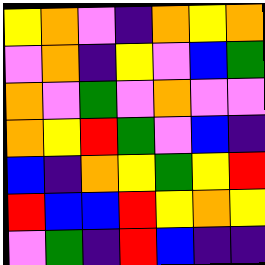[["yellow", "orange", "violet", "indigo", "orange", "yellow", "orange"], ["violet", "orange", "indigo", "yellow", "violet", "blue", "green"], ["orange", "violet", "green", "violet", "orange", "violet", "violet"], ["orange", "yellow", "red", "green", "violet", "blue", "indigo"], ["blue", "indigo", "orange", "yellow", "green", "yellow", "red"], ["red", "blue", "blue", "red", "yellow", "orange", "yellow"], ["violet", "green", "indigo", "red", "blue", "indigo", "indigo"]]